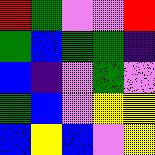[["red", "green", "violet", "violet", "red"], ["green", "blue", "green", "green", "indigo"], ["blue", "indigo", "violet", "green", "violet"], ["green", "blue", "violet", "yellow", "yellow"], ["blue", "yellow", "blue", "violet", "yellow"]]